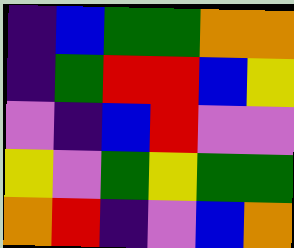[["indigo", "blue", "green", "green", "orange", "orange"], ["indigo", "green", "red", "red", "blue", "yellow"], ["violet", "indigo", "blue", "red", "violet", "violet"], ["yellow", "violet", "green", "yellow", "green", "green"], ["orange", "red", "indigo", "violet", "blue", "orange"]]